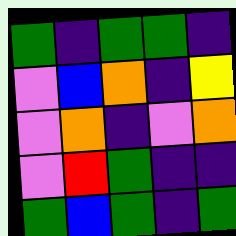[["green", "indigo", "green", "green", "indigo"], ["violet", "blue", "orange", "indigo", "yellow"], ["violet", "orange", "indigo", "violet", "orange"], ["violet", "red", "green", "indigo", "indigo"], ["green", "blue", "green", "indigo", "green"]]